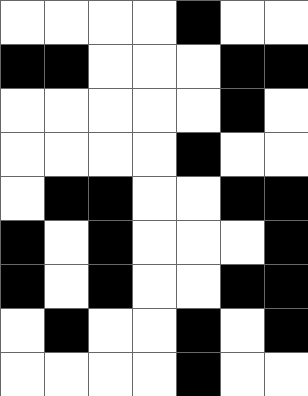[["white", "white", "white", "white", "black", "white", "white"], ["black", "black", "white", "white", "white", "black", "black"], ["white", "white", "white", "white", "white", "black", "white"], ["white", "white", "white", "white", "black", "white", "white"], ["white", "black", "black", "white", "white", "black", "black"], ["black", "white", "black", "white", "white", "white", "black"], ["black", "white", "black", "white", "white", "black", "black"], ["white", "black", "white", "white", "black", "white", "black"], ["white", "white", "white", "white", "black", "white", "white"]]